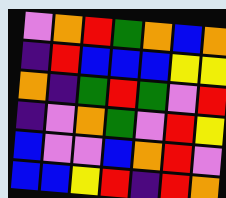[["violet", "orange", "red", "green", "orange", "blue", "orange"], ["indigo", "red", "blue", "blue", "blue", "yellow", "yellow"], ["orange", "indigo", "green", "red", "green", "violet", "red"], ["indigo", "violet", "orange", "green", "violet", "red", "yellow"], ["blue", "violet", "violet", "blue", "orange", "red", "violet"], ["blue", "blue", "yellow", "red", "indigo", "red", "orange"]]